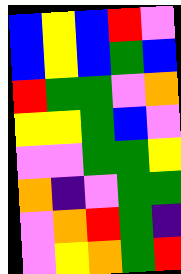[["blue", "yellow", "blue", "red", "violet"], ["blue", "yellow", "blue", "green", "blue"], ["red", "green", "green", "violet", "orange"], ["yellow", "yellow", "green", "blue", "violet"], ["violet", "violet", "green", "green", "yellow"], ["orange", "indigo", "violet", "green", "green"], ["violet", "orange", "red", "green", "indigo"], ["violet", "yellow", "orange", "green", "red"]]